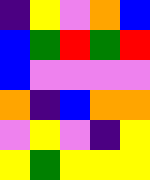[["indigo", "yellow", "violet", "orange", "blue"], ["blue", "green", "red", "green", "red"], ["blue", "violet", "violet", "violet", "violet"], ["orange", "indigo", "blue", "orange", "orange"], ["violet", "yellow", "violet", "indigo", "yellow"], ["yellow", "green", "yellow", "yellow", "yellow"]]